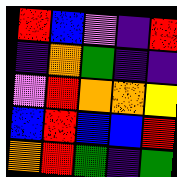[["red", "blue", "violet", "indigo", "red"], ["indigo", "orange", "green", "indigo", "indigo"], ["violet", "red", "orange", "orange", "yellow"], ["blue", "red", "blue", "blue", "red"], ["orange", "red", "green", "indigo", "green"]]